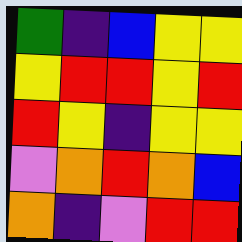[["green", "indigo", "blue", "yellow", "yellow"], ["yellow", "red", "red", "yellow", "red"], ["red", "yellow", "indigo", "yellow", "yellow"], ["violet", "orange", "red", "orange", "blue"], ["orange", "indigo", "violet", "red", "red"]]